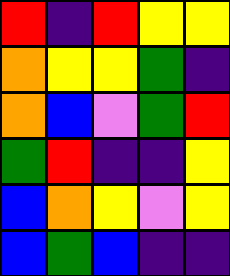[["red", "indigo", "red", "yellow", "yellow"], ["orange", "yellow", "yellow", "green", "indigo"], ["orange", "blue", "violet", "green", "red"], ["green", "red", "indigo", "indigo", "yellow"], ["blue", "orange", "yellow", "violet", "yellow"], ["blue", "green", "blue", "indigo", "indigo"]]